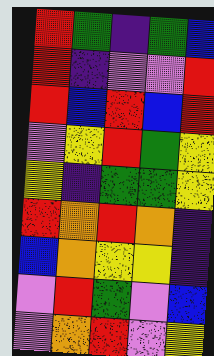[["red", "green", "indigo", "green", "blue"], ["red", "indigo", "violet", "violet", "red"], ["red", "blue", "red", "blue", "red"], ["violet", "yellow", "red", "green", "yellow"], ["yellow", "indigo", "green", "green", "yellow"], ["red", "orange", "red", "orange", "indigo"], ["blue", "orange", "yellow", "yellow", "indigo"], ["violet", "red", "green", "violet", "blue"], ["violet", "orange", "red", "violet", "yellow"]]